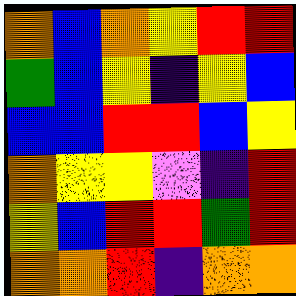[["orange", "blue", "orange", "yellow", "red", "red"], ["green", "blue", "yellow", "indigo", "yellow", "blue"], ["blue", "blue", "red", "red", "blue", "yellow"], ["orange", "yellow", "yellow", "violet", "indigo", "red"], ["yellow", "blue", "red", "red", "green", "red"], ["orange", "orange", "red", "indigo", "orange", "orange"]]